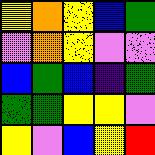[["yellow", "orange", "yellow", "blue", "green"], ["violet", "orange", "yellow", "violet", "violet"], ["blue", "green", "blue", "indigo", "green"], ["green", "green", "yellow", "yellow", "violet"], ["yellow", "violet", "blue", "yellow", "red"]]